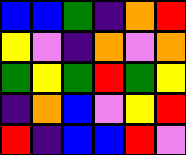[["blue", "blue", "green", "indigo", "orange", "red"], ["yellow", "violet", "indigo", "orange", "violet", "orange"], ["green", "yellow", "green", "red", "green", "yellow"], ["indigo", "orange", "blue", "violet", "yellow", "red"], ["red", "indigo", "blue", "blue", "red", "violet"]]